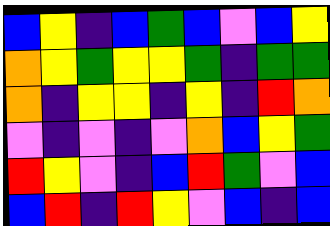[["blue", "yellow", "indigo", "blue", "green", "blue", "violet", "blue", "yellow"], ["orange", "yellow", "green", "yellow", "yellow", "green", "indigo", "green", "green"], ["orange", "indigo", "yellow", "yellow", "indigo", "yellow", "indigo", "red", "orange"], ["violet", "indigo", "violet", "indigo", "violet", "orange", "blue", "yellow", "green"], ["red", "yellow", "violet", "indigo", "blue", "red", "green", "violet", "blue"], ["blue", "red", "indigo", "red", "yellow", "violet", "blue", "indigo", "blue"]]